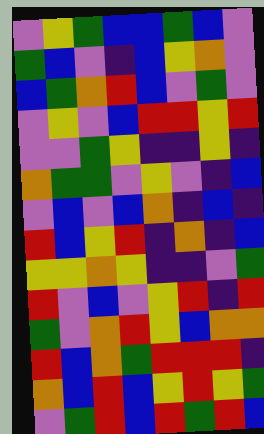[["violet", "yellow", "green", "blue", "blue", "green", "blue", "violet"], ["green", "blue", "violet", "indigo", "blue", "yellow", "orange", "violet"], ["blue", "green", "orange", "red", "blue", "violet", "green", "violet"], ["violet", "yellow", "violet", "blue", "red", "red", "yellow", "red"], ["violet", "violet", "green", "yellow", "indigo", "indigo", "yellow", "indigo"], ["orange", "green", "green", "violet", "yellow", "violet", "indigo", "blue"], ["violet", "blue", "violet", "blue", "orange", "indigo", "blue", "indigo"], ["red", "blue", "yellow", "red", "indigo", "orange", "indigo", "blue"], ["yellow", "yellow", "orange", "yellow", "indigo", "indigo", "violet", "green"], ["red", "violet", "blue", "violet", "yellow", "red", "indigo", "red"], ["green", "violet", "orange", "red", "yellow", "blue", "orange", "orange"], ["red", "blue", "orange", "green", "red", "red", "red", "indigo"], ["orange", "blue", "red", "blue", "yellow", "red", "yellow", "green"], ["violet", "green", "red", "blue", "red", "green", "red", "blue"]]